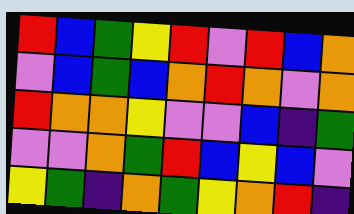[["red", "blue", "green", "yellow", "red", "violet", "red", "blue", "orange"], ["violet", "blue", "green", "blue", "orange", "red", "orange", "violet", "orange"], ["red", "orange", "orange", "yellow", "violet", "violet", "blue", "indigo", "green"], ["violet", "violet", "orange", "green", "red", "blue", "yellow", "blue", "violet"], ["yellow", "green", "indigo", "orange", "green", "yellow", "orange", "red", "indigo"]]